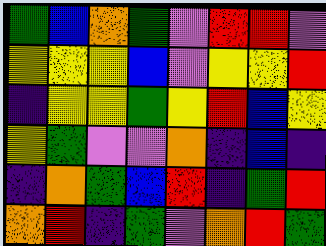[["green", "blue", "orange", "green", "violet", "red", "red", "violet"], ["yellow", "yellow", "yellow", "blue", "violet", "yellow", "yellow", "red"], ["indigo", "yellow", "yellow", "green", "yellow", "red", "blue", "yellow"], ["yellow", "green", "violet", "violet", "orange", "indigo", "blue", "indigo"], ["indigo", "orange", "green", "blue", "red", "indigo", "green", "red"], ["orange", "red", "indigo", "green", "violet", "orange", "red", "green"]]